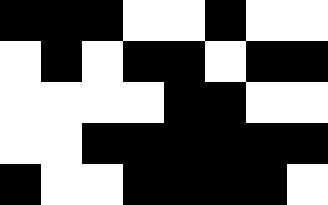[["black", "black", "black", "white", "white", "black", "white", "white"], ["white", "black", "white", "black", "black", "white", "black", "black"], ["white", "white", "white", "white", "black", "black", "white", "white"], ["white", "white", "black", "black", "black", "black", "black", "black"], ["black", "white", "white", "black", "black", "black", "black", "white"]]